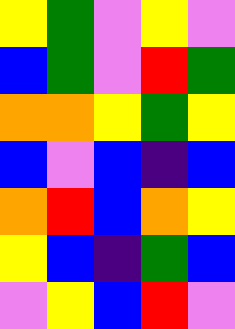[["yellow", "green", "violet", "yellow", "violet"], ["blue", "green", "violet", "red", "green"], ["orange", "orange", "yellow", "green", "yellow"], ["blue", "violet", "blue", "indigo", "blue"], ["orange", "red", "blue", "orange", "yellow"], ["yellow", "blue", "indigo", "green", "blue"], ["violet", "yellow", "blue", "red", "violet"]]